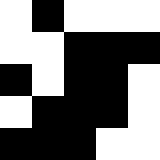[["white", "black", "white", "white", "white"], ["white", "white", "black", "black", "black"], ["black", "white", "black", "black", "white"], ["white", "black", "black", "black", "white"], ["black", "black", "black", "white", "white"]]